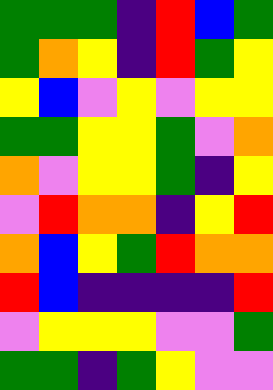[["green", "green", "green", "indigo", "red", "blue", "green"], ["green", "orange", "yellow", "indigo", "red", "green", "yellow"], ["yellow", "blue", "violet", "yellow", "violet", "yellow", "yellow"], ["green", "green", "yellow", "yellow", "green", "violet", "orange"], ["orange", "violet", "yellow", "yellow", "green", "indigo", "yellow"], ["violet", "red", "orange", "orange", "indigo", "yellow", "red"], ["orange", "blue", "yellow", "green", "red", "orange", "orange"], ["red", "blue", "indigo", "indigo", "indigo", "indigo", "red"], ["violet", "yellow", "yellow", "yellow", "violet", "violet", "green"], ["green", "green", "indigo", "green", "yellow", "violet", "violet"]]